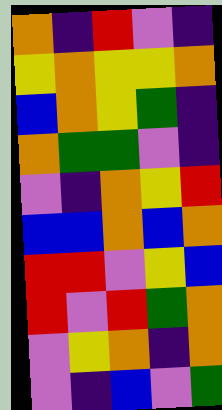[["orange", "indigo", "red", "violet", "indigo"], ["yellow", "orange", "yellow", "yellow", "orange"], ["blue", "orange", "yellow", "green", "indigo"], ["orange", "green", "green", "violet", "indigo"], ["violet", "indigo", "orange", "yellow", "red"], ["blue", "blue", "orange", "blue", "orange"], ["red", "red", "violet", "yellow", "blue"], ["red", "violet", "red", "green", "orange"], ["violet", "yellow", "orange", "indigo", "orange"], ["violet", "indigo", "blue", "violet", "green"]]